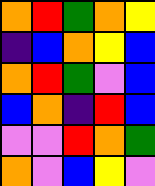[["orange", "red", "green", "orange", "yellow"], ["indigo", "blue", "orange", "yellow", "blue"], ["orange", "red", "green", "violet", "blue"], ["blue", "orange", "indigo", "red", "blue"], ["violet", "violet", "red", "orange", "green"], ["orange", "violet", "blue", "yellow", "violet"]]